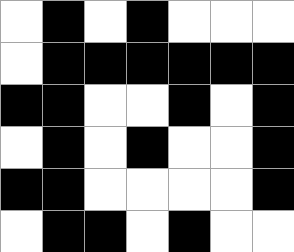[["white", "black", "white", "black", "white", "white", "white"], ["white", "black", "black", "black", "black", "black", "black"], ["black", "black", "white", "white", "black", "white", "black"], ["white", "black", "white", "black", "white", "white", "black"], ["black", "black", "white", "white", "white", "white", "black"], ["white", "black", "black", "white", "black", "white", "white"]]